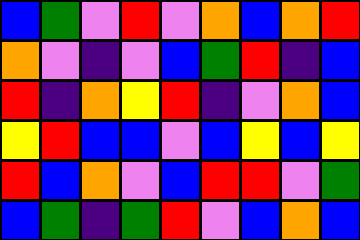[["blue", "green", "violet", "red", "violet", "orange", "blue", "orange", "red"], ["orange", "violet", "indigo", "violet", "blue", "green", "red", "indigo", "blue"], ["red", "indigo", "orange", "yellow", "red", "indigo", "violet", "orange", "blue"], ["yellow", "red", "blue", "blue", "violet", "blue", "yellow", "blue", "yellow"], ["red", "blue", "orange", "violet", "blue", "red", "red", "violet", "green"], ["blue", "green", "indigo", "green", "red", "violet", "blue", "orange", "blue"]]